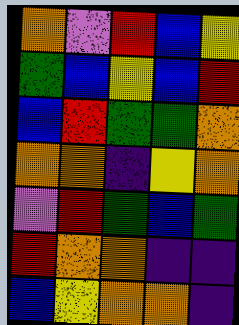[["orange", "violet", "red", "blue", "yellow"], ["green", "blue", "yellow", "blue", "red"], ["blue", "red", "green", "green", "orange"], ["orange", "orange", "indigo", "yellow", "orange"], ["violet", "red", "green", "blue", "green"], ["red", "orange", "orange", "indigo", "indigo"], ["blue", "yellow", "orange", "orange", "indigo"]]